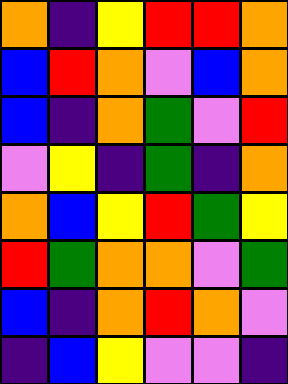[["orange", "indigo", "yellow", "red", "red", "orange"], ["blue", "red", "orange", "violet", "blue", "orange"], ["blue", "indigo", "orange", "green", "violet", "red"], ["violet", "yellow", "indigo", "green", "indigo", "orange"], ["orange", "blue", "yellow", "red", "green", "yellow"], ["red", "green", "orange", "orange", "violet", "green"], ["blue", "indigo", "orange", "red", "orange", "violet"], ["indigo", "blue", "yellow", "violet", "violet", "indigo"]]